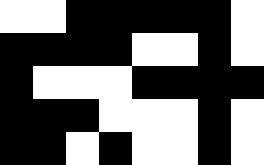[["white", "white", "black", "black", "black", "black", "black", "white"], ["black", "black", "black", "black", "white", "white", "black", "white"], ["black", "white", "white", "white", "black", "black", "black", "black"], ["black", "black", "black", "white", "white", "white", "black", "white"], ["black", "black", "white", "black", "white", "white", "black", "white"]]